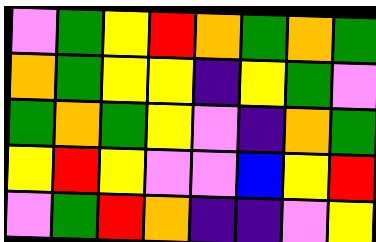[["violet", "green", "yellow", "red", "orange", "green", "orange", "green"], ["orange", "green", "yellow", "yellow", "indigo", "yellow", "green", "violet"], ["green", "orange", "green", "yellow", "violet", "indigo", "orange", "green"], ["yellow", "red", "yellow", "violet", "violet", "blue", "yellow", "red"], ["violet", "green", "red", "orange", "indigo", "indigo", "violet", "yellow"]]